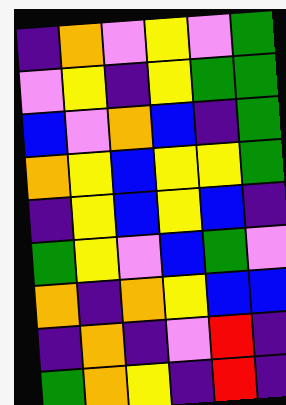[["indigo", "orange", "violet", "yellow", "violet", "green"], ["violet", "yellow", "indigo", "yellow", "green", "green"], ["blue", "violet", "orange", "blue", "indigo", "green"], ["orange", "yellow", "blue", "yellow", "yellow", "green"], ["indigo", "yellow", "blue", "yellow", "blue", "indigo"], ["green", "yellow", "violet", "blue", "green", "violet"], ["orange", "indigo", "orange", "yellow", "blue", "blue"], ["indigo", "orange", "indigo", "violet", "red", "indigo"], ["green", "orange", "yellow", "indigo", "red", "indigo"]]